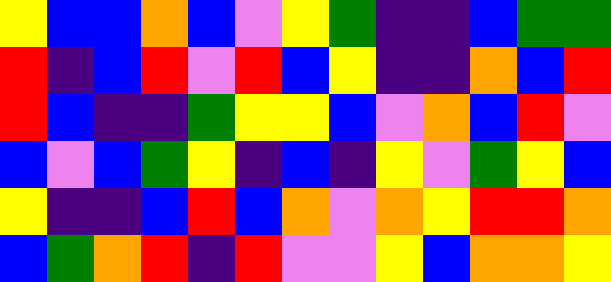[["yellow", "blue", "blue", "orange", "blue", "violet", "yellow", "green", "indigo", "indigo", "blue", "green", "green"], ["red", "indigo", "blue", "red", "violet", "red", "blue", "yellow", "indigo", "indigo", "orange", "blue", "red"], ["red", "blue", "indigo", "indigo", "green", "yellow", "yellow", "blue", "violet", "orange", "blue", "red", "violet"], ["blue", "violet", "blue", "green", "yellow", "indigo", "blue", "indigo", "yellow", "violet", "green", "yellow", "blue"], ["yellow", "indigo", "indigo", "blue", "red", "blue", "orange", "violet", "orange", "yellow", "red", "red", "orange"], ["blue", "green", "orange", "red", "indigo", "red", "violet", "violet", "yellow", "blue", "orange", "orange", "yellow"]]